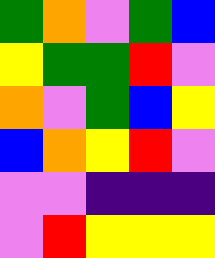[["green", "orange", "violet", "green", "blue"], ["yellow", "green", "green", "red", "violet"], ["orange", "violet", "green", "blue", "yellow"], ["blue", "orange", "yellow", "red", "violet"], ["violet", "violet", "indigo", "indigo", "indigo"], ["violet", "red", "yellow", "yellow", "yellow"]]